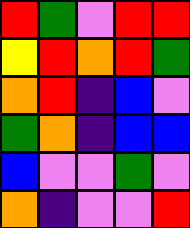[["red", "green", "violet", "red", "red"], ["yellow", "red", "orange", "red", "green"], ["orange", "red", "indigo", "blue", "violet"], ["green", "orange", "indigo", "blue", "blue"], ["blue", "violet", "violet", "green", "violet"], ["orange", "indigo", "violet", "violet", "red"]]